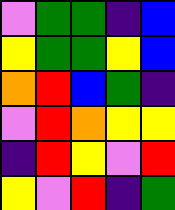[["violet", "green", "green", "indigo", "blue"], ["yellow", "green", "green", "yellow", "blue"], ["orange", "red", "blue", "green", "indigo"], ["violet", "red", "orange", "yellow", "yellow"], ["indigo", "red", "yellow", "violet", "red"], ["yellow", "violet", "red", "indigo", "green"]]